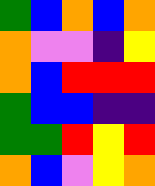[["green", "blue", "orange", "blue", "orange"], ["orange", "violet", "violet", "indigo", "yellow"], ["orange", "blue", "red", "red", "red"], ["green", "blue", "blue", "indigo", "indigo"], ["green", "green", "red", "yellow", "red"], ["orange", "blue", "violet", "yellow", "orange"]]